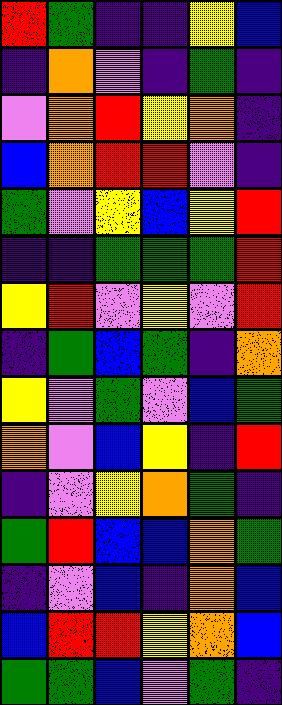[["red", "green", "indigo", "indigo", "yellow", "blue"], ["indigo", "orange", "violet", "indigo", "green", "indigo"], ["violet", "orange", "red", "yellow", "orange", "indigo"], ["blue", "orange", "red", "red", "violet", "indigo"], ["green", "violet", "yellow", "blue", "yellow", "red"], ["indigo", "indigo", "green", "green", "green", "red"], ["yellow", "red", "violet", "yellow", "violet", "red"], ["indigo", "green", "blue", "green", "indigo", "orange"], ["yellow", "violet", "green", "violet", "blue", "green"], ["orange", "violet", "blue", "yellow", "indigo", "red"], ["indigo", "violet", "yellow", "orange", "green", "indigo"], ["green", "red", "blue", "blue", "orange", "green"], ["indigo", "violet", "blue", "indigo", "orange", "blue"], ["blue", "red", "red", "yellow", "orange", "blue"], ["green", "green", "blue", "violet", "green", "indigo"]]